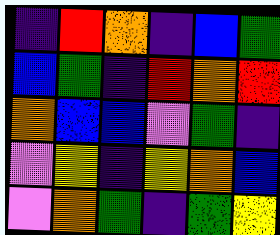[["indigo", "red", "orange", "indigo", "blue", "green"], ["blue", "green", "indigo", "red", "orange", "red"], ["orange", "blue", "blue", "violet", "green", "indigo"], ["violet", "yellow", "indigo", "yellow", "orange", "blue"], ["violet", "orange", "green", "indigo", "green", "yellow"]]